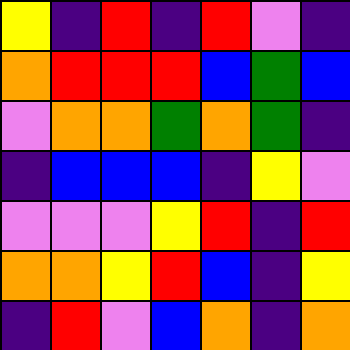[["yellow", "indigo", "red", "indigo", "red", "violet", "indigo"], ["orange", "red", "red", "red", "blue", "green", "blue"], ["violet", "orange", "orange", "green", "orange", "green", "indigo"], ["indigo", "blue", "blue", "blue", "indigo", "yellow", "violet"], ["violet", "violet", "violet", "yellow", "red", "indigo", "red"], ["orange", "orange", "yellow", "red", "blue", "indigo", "yellow"], ["indigo", "red", "violet", "blue", "orange", "indigo", "orange"]]